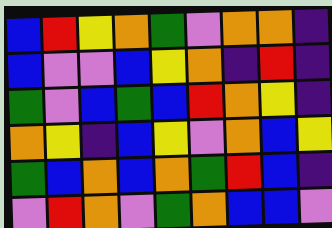[["blue", "red", "yellow", "orange", "green", "violet", "orange", "orange", "indigo"], ["blue", "violet", "violet", "blue", "yellow", "orange", "indigo", "red", "indigo"], ["green", "violet", "blue", "green", "blue", "red", "orange", "yellow", "indigo"], ["orange", "yellow", "indigo", "blue", "yellow", "violet", "orange", "blue", "yellow"], ["green", "blue", "orange", "blue", "orange", "green", "red", "blue", "indigo"], ["violet", "red", "orange", "violet", "green", "orange", "blue", "blue", "violet"]]